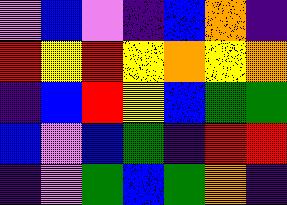[["violet", "blue", "violet", "indigo", "blue", "orange", "indigo"], ["red", "yellow", "red", "yellow", "orange", "yellow", "orange"], ["indigo", "blue", "red", "yellow", "blue", "green", "green"], ["blue", "violet", "blue", "green", "indigo", "red", "red"], ["indigo", "violet", "green", "blue", "green", "orange", "indigo"]]